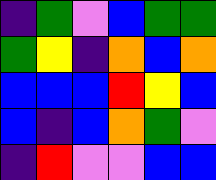[["indigo", "green", "violet", "blue", "green", "green"], ["green", "yellow", "indigo", "orange", "blue", "orange"], ["blue", "blue", "blue", "red", "yellow", "blue"], ["blue", "indigo", "blue", "orange", "green", "violet"], ["indigo", "red", "violet", "violet", "blue", "blue"]]